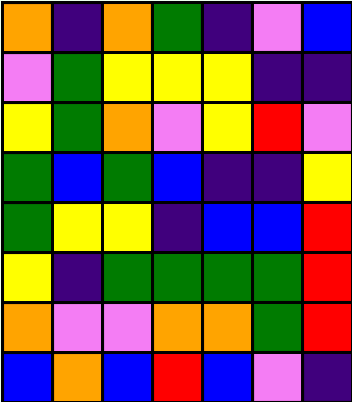[["orange", "indigo", "orange", "green", "indigo", "violet", "blue"], ["violet", "green", "yellow", "yellow", "yellow", "indigo", "indigo"], ["yellow", "green", "orange", "violet", "yellow", "red", "violet"], ["green", "blue", "green", "blue", "indigo", "indigo", "yellow"], ["green", "yellow", "yellow", "indigo", "blue", "blue", "red"], ["yellow", "indigo", "green", "green", "green", "green", "red"], ["orange", "violet", "violet", "orange", "orange", "green", "red"], ["blue", "orange", "blue", "red", "blue", "violet", "indigo"]]